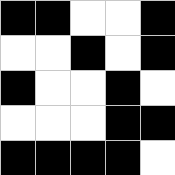[["black", "black", "white", "white", "black"], ["white", "white", "black", "white", "black"], ["black", "white", "white", "black", "white"], ["white", "white", "white", "black", "black"], ["black", "black", "black", "black", "white"]]